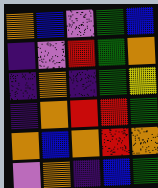[["orange", "blue", "violet", "green", "blue"], ["indigo", "violet", "red", "green", "orange"], ["indigo", "orange", "indigo", "green", "yellow"], ["indigo", "orange", "red", "red", "green"], ["orange", "blue", "orange", "red", "orange"], ["violet", "orange", "indigo", "blue", "green"]]